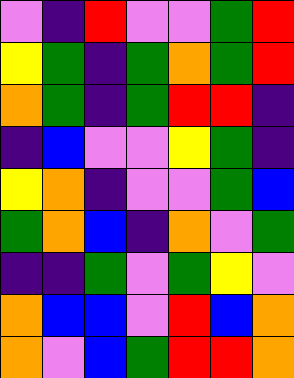[["violet", "indigo", "red", "violet", "violet", "green", "red"], ["yellow", "green", "indigo", "green", "orange", "green", "red"], ["orange", "green", "indigo", "green", "red", "red", "indigo"], ["indigo", "blue", "violet", "violet", "yellow", "green", "indigo"], ["yellow", "orange", "indigo", "violet", "violet", "green", "blue"], ["green", "orange", "blue", "indigo", "orange", "violet", "green"], ["indigo", "indigo", "green", "violet", "green", "yellow", "violet"], ["orange", "blue", "blue", "violet", "red", "blue", "orange"], ["orange", "violet", "blue", "green", "red", "red", "orange"]]